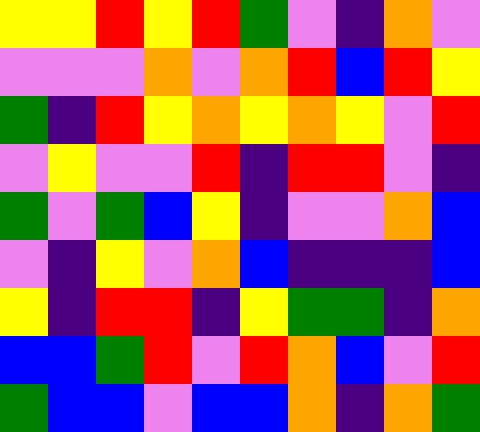[["yellow", "yellow", "red", "yellow", "red", "green", "violet", "indigo", "orange", "violet"], ["violet", "violet", "violet", "orange", "violet", "orange", "red", "blue", "red", "yellow"], ["green", "indigo", "red", "yellow", "orange", "yellow", "orange", "yellow", "violet", "red"], ["violet", "yellow", "violet", "violet", "red", "indigo", "red", "red", "violet", "indigo"], ["green", "violet", "green", "blue", "yellow", "indigo", "violet", "violet", "orange", "blue"], ["violet", "indigo", "yellow", "violet", "orange", "blue", "indigo", "indigo", "indigo", "blue"], ["yellow", "indigo", "red", "red", "indigo", "yellow", "green", "green", "indigo", "orange"], ["blue", "blue", "green", "red", "violet", "red", "orange", "blue", "violet", "red"], ["green", "blue", "blue", "violet", "blue", "blue", "orange", "indigo", "orange", "green"]]